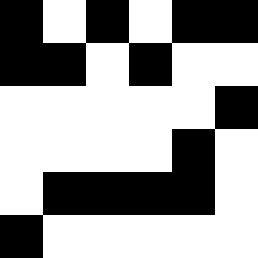[["black", "white", "black", "white", "black", "black"], ["black", "black", "white", "black", "white", "white"], ["white", "white", "white", "white", "white", "black"], ["white", "white", "white", "white", "black", "white"], ["white", "black", "black", "black", "black", "white"], ["black", "white", "white", "white", "white", "white"]]